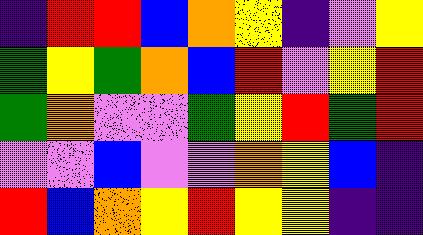[["indigo", "red", "red", "blue", "orange", "yellow", "indigo", "violet", "yellow"], ["green", "yellow", "green", "orange", "blue", "red", "violet", "yellow", "red"], ["green", "orange", "violet", "violet", "green", "yellow", "red", "green", "red"], ["violet", "violet", "blue", "violet", "violet", "orange", "yellow", "blue", "indigo"], ["red", "blue", "orange", "yellow", "red", "yellow", "yellow", "indigo", "indigo"]]